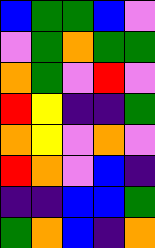[["blue", "green", "green", "blue", "violet"], ["violet", "green", "orange", "green", "green"], ["orange", "green", "violet", "red", "violet"], ["red", "yellow", "indigo", "indigo", "green"], ["orange", "yellow", "violet", "orange", "violet"], ["red", "orange", "violet", "blue", "indigo"], ["indigo", "indigo", "blue", "blue", "green"], ["green", "orange", "blue", "indigo", "orange"]]